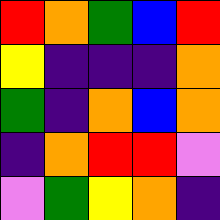[["red", "orange", "green", "blue", "red"], ["yellow", "indigo", "indigo", "indigo", "orange"], ["green", "indigo", "orange", "blue", "orange"], ["indigo", "orange", "red", "red", "violet"], ["violet", "green", "yellow", "orange", "indigo"]]